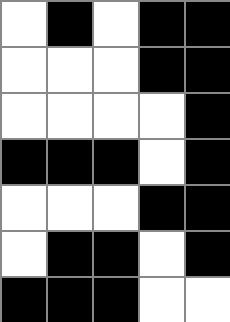[["white", "black", "white", "black", "black"], ["white", "white", "white", "black", "black"], ["white", "white", "white", "white", "black"], ["black", "black", "black", "white", "black"], ["white", "white", "white", "black", "black"], ["white", "black", "black", "white", "black"], ["black", "black", "black", "white", "white"]]